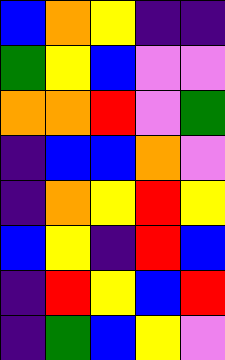[["blue", "orange", "yellow", "indigo", "indigo"], ["green", "yellow", "blue", "violet", "violet"], ["orange", "orange", "red", "violet", "green"], ["indigo", "blue", "blue", "orange", "violet"], ["indigo", "orange", "yellow", "red", "yellow"], ["blue", "yellow", "indigo", "red", "blue"], ["indigo", "red", "yellow", "blue", "red"], ["indigo", "green", "blue", "yellow", "violet"]]